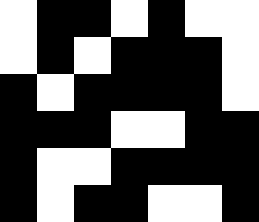[["white", "black", "black", "white", "black", "white", "white"], ["white", "black", "white", "black", "black", "black", "white"], ["black", "white", "black", "black", "black", "black", "white"], ["black", "black", "black", "white", "white", "black", "black"], ["black", "white", "white", "black", "black", "black", "black"], ["black", "white", "black", "black", "white", "white", "black"]]